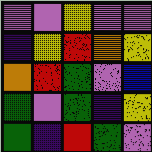[["violet", "violet", "yellow", "violet", "violet"], ["indigo", "yellow", "red", "orange", "yellow"], ["orange", "red", "green", "violet", "blue"], ["green", "violet", "green", "indigo", "yellow"], ["green", "indigo", "red", "green", "violet"]]